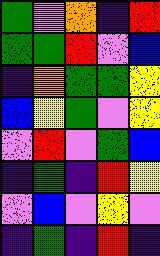[["green", "violet", "orange", "indigo", "red"], ["green", "green", "red", "violet", "blue"], ["indigo", "orange", "green", "green", "yellow"], ["blue", "yellow", "green", "violet", "yellow"], ["violet", "red", "violet", "green", "blue"], ["indigo", "green", "indigo", "red", "yellow"], ["violet", "blue", "violet", "yellow", "violet"], ["indigo", "green", "indigo", "red", "indigo"]]